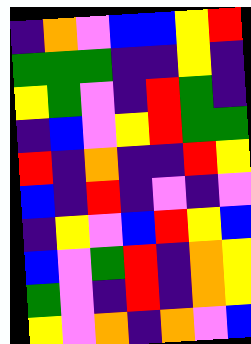[["indigo", "orange", "violet", "blue", "blue", "yellow", "red"], ["green", "green", "green", "indigo", "indigo", "yellow", "indigo"], ["yellow", "green", "violet", "indigo", "red", "green", "indigo"], ["indigo", "blue", "violet", "yellow", "red", "green", "green"], ["red", "indigo", "orange", "indigo", "indigo", "red", "yellow"], ["blue", "indigo", "red", "indigo", "violet", "indigo", "violet"], ["indigo", "yellow", "violet", "blue", "red", "yellow", "blue"], ["blue", "violet", "green", "red", "indigo", "orange", "yellow"], ["green", "violet", "indigo", "red", "indigo", "orange", "yellow"], ["yellow", "violet", "orange", "indigo", "orange", "violet", "blue"]]